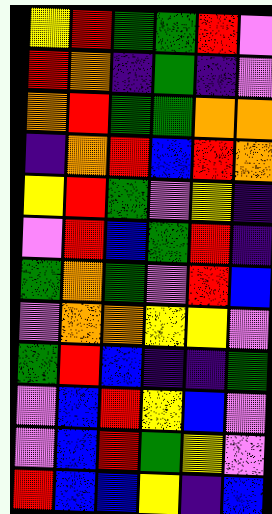[["yellow", "red", "green", "green", "red", "violet"], ["red", "orange", "indigo", "green", "indigo", "violet"], ["orange", "red", "green", "green", "orange", "orange"], ["indigo", "orange", "red", "blue", "red", "orange"], ["yellow", "red", "green", "violet", "yellow", "indigo"], ["violet", "red", "blue", "green", "red", "indigo"], ["green", "orange", "green", "violet", "red", "blue"], ["violet", "orange", "orange", "yellow", "yellow", "violet"], ["green", "red", "blue", "indigo", "indigo", "green"], ["violet", "blue", "red", "yellow", "blue", "violet"], ["violet", "blue", "red", "green", "yellow", "violet"], ["red", "blue", "blue", "yellow", "indigo", "blue"]]